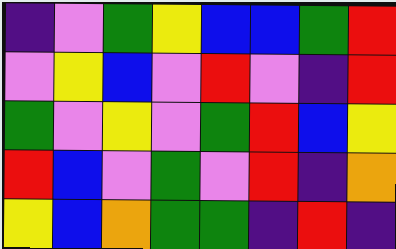[["indigo", "violet", "green", "yellow", "blue", "blue", "green", "red"], ["violet", "yellow", "blue", "violet", "red", "violet", "indigo", "red"], ["green", "violet", "yellow", "violet", "green", "red", "blue", "yellow"], ["red", "blue", "violet", "green", "violet", "red", "indigo", "orange"], ["yellow", "blue", "orange", "green", "green", "indigo", "red", "indigo"]]